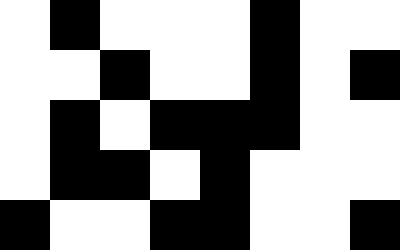[["white", "black", "white", "white", "white", "black", "white", "white"], ["white", "white", "black", "white", "white", "black", "white", "black"], ["white", "black", "white", "black", "black", "black", "white", "white"], ["white", "black", "black", "white", "black", "white", "white", "white"], ["black", "white", "white", "black", "black", "white", "white", "black"]]